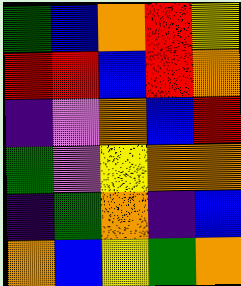[["green", "blue", "orange", "red", "yellow"], ["red", "red", "blue", "red", "orange"], ["indigo", "violet", "orange", "blue", "red"], ["green", "violet", "yellow", "orange", "orange"], ["indigo", "green", "orange", "indigo", "blue"], ["orange", "blue", "yellow", "green", "orange"]]